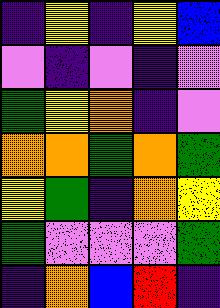[["indigo", "yellow", "indigo", "yellow", "blue"], ["violet", "indigo", "violet", "indigo", "violet"], ["green", "yellow", "orange", "indigo", "violet"], ["orange", "orange", "green", "orange", "green"], ["yellow", "green", "indigo", "orange", "yellow"], ["green", "violet", "violet", "violet", "green"], ["indigo", "orange", "blue", "red", "indigo"]]